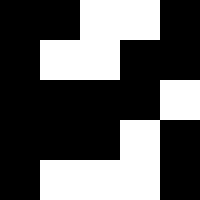[["black", "black", "white", "white", "black"], ["black", "white", "white", "black", "black"], ["black", "black", "black", "black", "white"], ["black", "black", "black", "white", "black"], ["black", "white", "white", "white", "black"]]